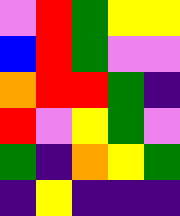[["violet", "red", "green", "yellow", "yellow"], ["blue", "red", "green", "violet", "violet"], ["orange", "red", "red", "green", "indigo"], ["red", "violet", "yellow", "green", "violet"], ["green", "indigo", "orange", "yellow", "green"], ["indigo", "yellow", "indigo", "indigo", "indigo"]]